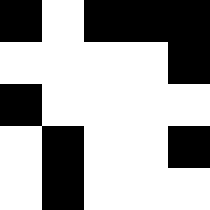[["black", "white", "black", "black", "black"], ["white", "white", "white", "white", "black"], ["black", "white", "white", "white", "white"], ["white", "black", "white", "white", "black"], ["white", "black", "white", "white", "white"]]